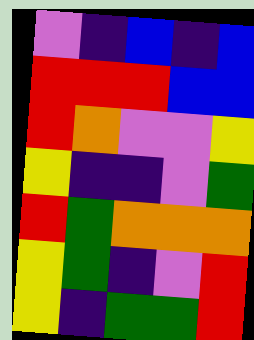[["violet", "indigo", "blue", "indigo", "blue"], ["red", "red", "red", "blue", "blue"], ["red", "orange", "violet", "violet", "yellow"], ["yellow", "indigo", "indigo", "violet", "green"], ["red", "green", "orange", "orange", "orange"], ["yellow", "green", "indigo", "violet", "red"], ["yellow", "indigo", "green", "green", "red"]]